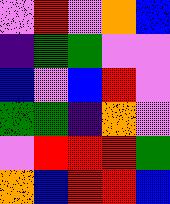[["violet", "red", "violet", "orange", "blue"], ["indigo", "green", "green", "violet", "violet"], ["blue", "violet", "blue", "red", "violet"], ["green", "green", "indigo", "orange", "violet"], ["violet", "red", "red", "red", "green"], ["orange", "blue", "red", "red", "blue"]]